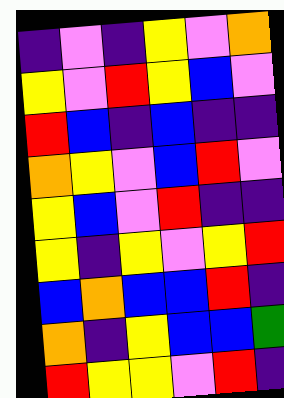[["indigo", "violet", "indigo", "yellow", "violet", "orange"], ["yellow", "violet", "red", "yellow", "blue", "violet"], ["red", "blue", "indigo", "blue", "indigo", "indigo"], ["orange", "yellow", "violet", "blue", "red", "violet"], ["yellow", "blue", "violet", "red", "indigo", "indigo"], ["yellow", "indigo", "yellow", "violet", "yellow", "red"], ["blue", "orange", "blue", "blue", "red", "indigo"], ["orange", "indigo", "yellow", "blue", "blue", "green"], ["red", "yellow", "yellow", "violet", "red", "indigo"]]